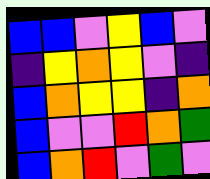[["blue", "blue", "violet", "yellow", "blue", "violet"], ["indigo", "yellow", "orange", "yellow", "violet", "indigo"], ["blue", "orange", "yellow", "yellow", "indigo", "orange"], ["blue", "violet", "violet", "red", "orange", "green"], ["blue", "orange", "red", "violet", "green", "violet"]]